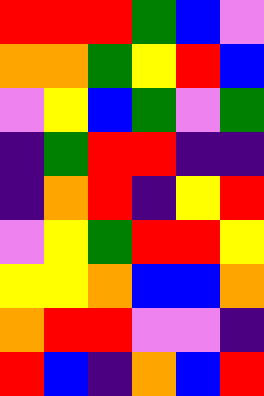[["red", "red", "red", "green", "blue", "violet"], ["orange", "orange", "green", "yellow", "red", "blue"], ["violet", "yellow", "blue", "green", "violet", "green"], ["indigo", "green", "red", "red", "indigo", "indigo"], ["indigo", "orange", "red", "indigo", "yellow", "red"], ["violet", "yellow", "green", "red", "red", "yellow"], ["yellow", "yellow", "orange", "blue", "blue", "orange"], ["orange", "red", "red", "violet", "violet", "indigo"], ["red", "blue", "indigo", "orange", "blue", "red"]]